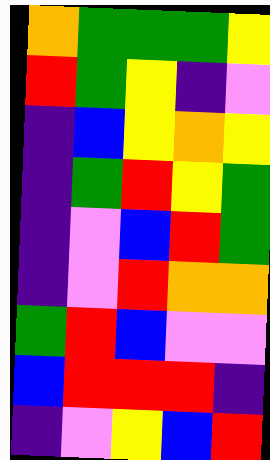[["orange", "green", "green", "green", "yellow"], ["red", "green", "yellow", "indigo", "violet"], ["indigo", "blue", "yellow", "orange", "yellow"], ["indigo", "green", "red", "yellow", "green"], ["indigo", "violet", "blue", "red", "green"], ["indigo", "violet", "red", "orange", "orange"], ["green", "red", "blue", "violet", "violet"], ["blue", "red", "red", "red", "indigo"], ["indigo", "violet", "yellow", "blue", "red"]]